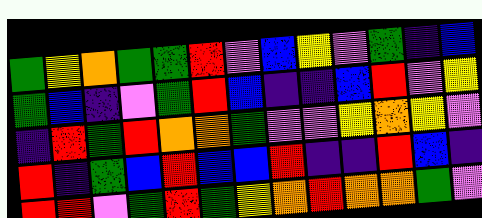[["green", "yellow", "orange", "green", "green", "red", "violet", "blue", "yellow", "violet", "green", "indigo", "blue"], ["green", "blue", "indigo", "violet", "green", "red", "blue", "indigo", "indigo", "blue", "red", "violet", "yellow"], ["indigo", "red", "green", "red", "orange", "orange", "green", "violet", "violet", "yellow", "orange", "yellow", "violet"], ["red", "indigo", "green", "blue", "red", "blue", "blue", "red", "indigo", "indigo", "red", "blue", "indigo"], ["red", "red", "violet", "green", "red", "green", "yellow", "orange", "red", "orange", "orange", "green", "violet"]]